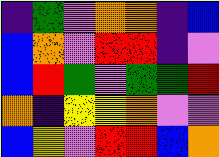[["indigo", "green", "violet", "orange", "orange", "indigo", "blue"], ["blue", "orange", "violet", "red", "red", "indigo", "violet"], ["blue", "red", "green", "violet", "green", "green", "red"], ["orange", "indigo", "yellow", "yellow", "orange", "violet", "violet"], ["blue", "yellow", "violet", "red", "red", "blue", "orange"]]